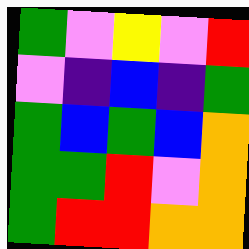[["green", "violet", "yellow", "violet", "red"], ["violet", "indigo", "blue", "indigo", "green"], ["green", "blue", "green", "blue", "orange"], ["green", "green", "red", "violet", "orange"], ["green", "red", "red", "orange", "orange"]]